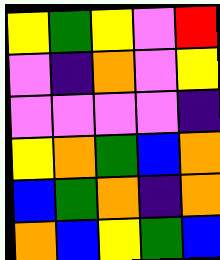[["yellow", "green", "yellow", "violet", "red"], ["violet", "indigo", "orange", "violet", "yellow"], ["violet", "violet", "violet", "violet", "indigo"], ["yellow", "orange", "green", "blue", "orange"], ["blue", "green", "orange", "indigo", "orange"], ["orange", "blue", "yellow", "green", "blue"]]